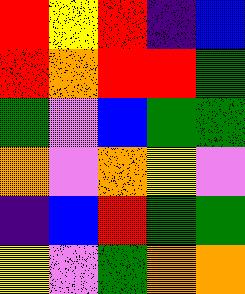[["red", "yellow", "red", "indigo", "blue"], ["red", "orange", "red", "red", "green"], ["green", "violet", "blue", "green", "green"], ["orange", "violet", "orange", "yellow", "violet"], ["indigo", "blue", "red", "green", "green"], ["yellow", "violet", "green", "orange", "orange"]]